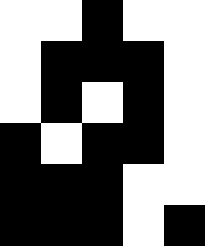[["white", "white", "black", "white", "white"], ["white", "black", "black", "black", "white"], ["white", "black", "white", "black", "white"], ["black", "white", "black", "black", "white"], ["black", "black", "black", "white", "white"], ["black", "black", "black", "white", "black"]]